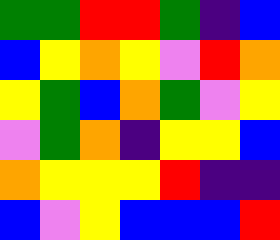[["green", "green", "red", "red", "green", "indigo", "blue"], ["blue", "yellow", "orange", "yellow", "violet", "red", "orange"], ["yellow", "green", "blue", "orange", "green", "violet", "yellow"], ["violet", "green", "orange", "indigo", "yellow", "yellow", "blue"], ["orange", "yellow", "yellow", "yellow", "red", "indigo", "indigo"], ["blue", "violet", "yellow", "blue", "blue", "blue", "red"]]